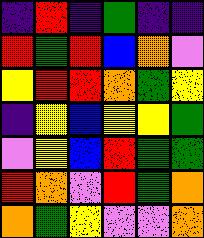[["indigo", "red", "indigo", "green", "indigo", "indigo"], ["red", "green", "red", "blue", "orange", "violet"], ["yellow", "red", "red", "orange", "green", "yellow"], ["indigo", "yellow", "blue", "yellow", "yellow", "green"], ["violet", "yellow", "blue", "red", "green", "green"], ["red", "orange", "violet", "red", "green", "orange"], ["orange", "green", "yellow", "violet", "violet", "orange"]]